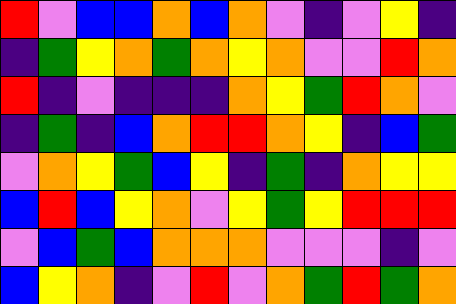[["red", "violet", "blue", "blue", "orange", "blue", "orange", "violet", "indigo", "violet", "yellow", "indigo"], ["indigo", "green", "yellow", "orange", "green", "orange", "yellow", "orange", "violet", "violet", "red", "orange"], ["red", "indigo", "violet", "indigo", "indigo", "indigo", "orange", "yellow", "green", "red", "orange", "violet"], ["indigo", "green", "indigo", "blue", "orange", "red", "red", "orange", "yellow", "indigo", "blue", "green"], ["violet", "orange", "yellow", "green", "blue", "yellow", "indigo", "green", "indigo", "orange", "yellow", "yellow"], ["blue", "red", "blue", "yellow", "orange", "violet", "yellow", "green", "yellow", "red", "red", "red"], ["violet", "blue", "green", "blue", "orange", "orange", "orange", "violet", "violet", "violet", "indigo", "violet"], ["blue", "yellow", "orange", "indigo", "violet", "red", "violet", "orange", "green", "red", "green", "orange"]]